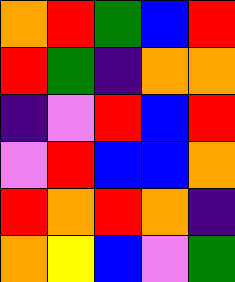[["orange", "red", "green", "blue", "red"], ["red", "green", "indigo", "orange", "orange"], ["indigo", "violet", "red", "blue", "red"], ["violet", "red", "blue", "blue", "orange"], ["red", "orange", "red", "orange", "indigo"], ["orange", "yellow", "blue", "violet", "green"]]